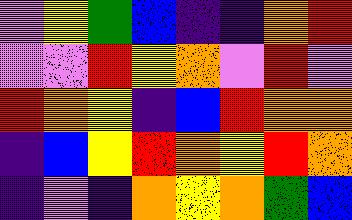[["violet", "yellow", "green", "blue", "indigo", "indigo", "orange", "red"], ["violet", "violet", "red", "yellow", "orange", "violet", "red", "violet"], ["red", "orange", "yellow", "indigo", "blue", "red", "orange", "orange"], ["indigo", "blue", "yellow", "red", "orange", "yellow", "red", "orange"], ["indigo", "violet", "indigo", "orange", "yellow", "orange", "green", "blue"]]